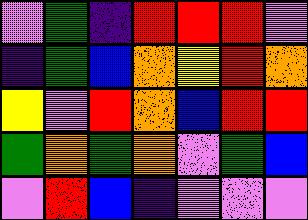[["violet", "green", "indigo", "red", "red", "red", "violet"], ["indigo", "green", "blue", "orange", "yellow", "red", "orange"], ["yellow", "violet", "red", "orange", "blue", "red", "red"], ["green", "orange", "green", "orange", "violet", "green", "blue"], ["violet", "red", "blue", "indigo", "violet", "violet", "violet"]]